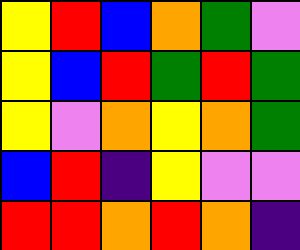[["yellow", "red", "blue", "orange", "green", "violet"], ["yellow", "blue", "red", "green", "red", "green"], ["yellow", "violet", "orange", "yellow", "orange", "green"], ["blue", "red", "indigo", "yellow", "violet", "violet"], ["red", "red", "orange", "red", "orange", "indigo"]]